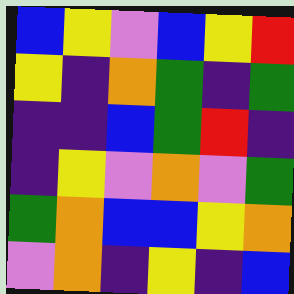[["blue", "yellow", "violet", "blue", "yellow", "red"], ["yellow", "indigo", "orange", "green", "indigo", "green"], ["indigo", "indigo", "blue", "green", "red", "indigo"], ["indigo", "yellow", "violet", "orange", "violet", "green"], ["green", "orange", "blue", "blue", "yellow", "orange"], ["violet", "orange", "indigo", "yellow", "indigo", "blue"]]